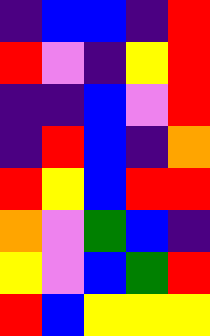[["indigo", "blue", "blue", "indigo", "red"], ["red", "violet", "indigo", "yellow", "red"], ["indigo", "indigo", "blue", "violet", "red"], ["indigo", "red", "blue", "indigo", "orange"], ["red", "yellow", "blue", "red", "red"], ["orange", "violet", "green", "blue", "indigo"], ["yellow", "violet", "blue", "green", "red"], ["red", "blue", "yellow", "yellow", "yellow"]]